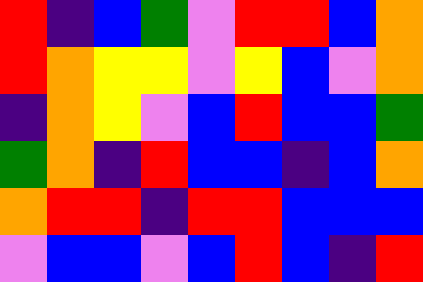[["red", "indigo", "blue", "green", "violet", "red", "red", "blue", "orange"], ["red", "orange", "yellow", "yellow", "violet", "yellow", "blue", "violet", "orange"], ["indigo", "orange", "yellow", "violet", "blue", "red", "blue", "blue", "green"], ["green", "orange", "indigo", "red", "blue", "blue", "indigo", "blue", "orange"], ["orange", "red", "red", "indigo", "red", "red", "blue", "blue", "blue"], ["violet", "blue", "blue", "violet", "blue", "red", "blue", "indigo", "red"]]